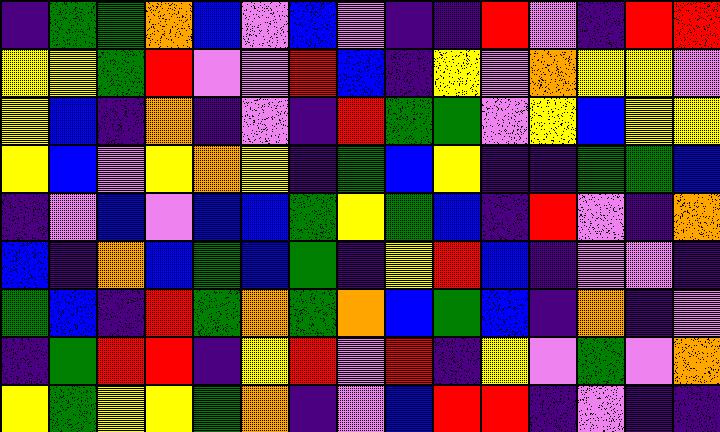[["indigo", "green", "green", "orange", "blue", "violet", "blue", "violet", "indigo", "indigo", "red", "violet", "indigo", "red", "red"], ["yellow", "yellow", "green", "red", "violet", "violet", "red", "blue", "indigo", "yellow", "violet", "orange", "yellow", "yellow", "violet"], ["yellow", "blue", "indigo", "orange", "indigo", "violet", "indigo", "red", "green", "green", "violet", "yellow", "blue", "yellow", "yellow"], ["yellow", "blue", "violet", "yellow", "orange", "yellow", "indigo", "green", "blue", "yellow", "indigo", "indigo", "green", "green", "blue"], ["indigo", "violet", "blue", "violet", "blue", "blue", "green", "yellow", "green", "blue", "indigo", "red", "violet", "indigo", "orange"], ["blue", "indigo", "orange", "blue", "green", "blue", "green", "indigo", "yellow", "red", "blue", "indigo", "violet", "violet", "indigo"], ["green", "blue", "indigo", "red", "green", "orange", "green", "orange", "blue", "green", "blue", "indigo", "orange", "indigo", "violet"], ["indigo", "green", "red", "red", "indigo", "yellow", "red", "violet", "red", "indigo", "yellow", "violet", "green", "violet", "orange"], ["yellow", "green", "yellow", "yellow", "green", "orange", "indigo", "violet", "blue", "red", "red", "indigo", "violet", "indigo", "indigo"]]